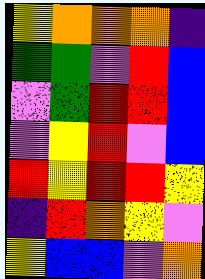[["yellow", "orange", "orange", "orange", "indigo"], ["green", "green", "violet", "red", "blue"], ["violet", "green", "red", "red", "blue"], ["violet", "yellow", "red", "violet", "blue"], ["red", "yellow", "red", "red", "yellow"], ["indigo", "red", "orange", "yellow", "violet"], ["yellow", "blue", "blue", "violet", "orange"]]